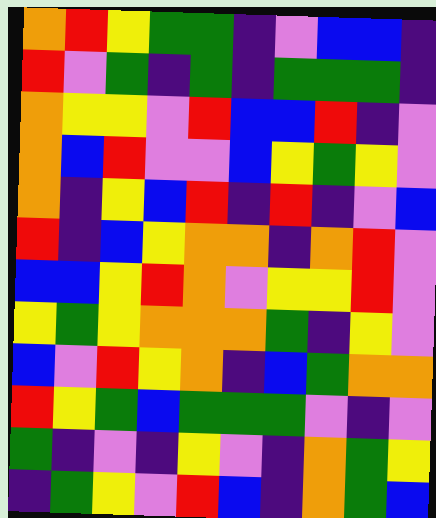[["orange", "red", "yellow", "green", "green", "indigo", "violet", "blue", "blue", "indigo"], ["red", "violet", "green", "indigo", "green", "indigo", "green", "green", "green", "indigo"], ["orange", "yellow", "yellow", "violet", "red", "blue", "blue", "red", "indigo", "violet"], ["orange", "blue", "red", "violet", "violet", "blue", "yellow", "green", "yellow", "violet"], ["orange", "indigo", "yellow", "blue", "red", "indigo", "red", "indigo", "violet", "blue"], ["red", "indigo", "blue", "yellow", "orange", "orange", "indigo", "orange", "red", "violet"], ["blue", "blue", "yellow", "red", "orange", "violet", "yellow", "yellow", "red", "violet"], ["yellow", "green", "yellow", "orange", "orange", "orange", "green", "indigo", "yellow", "violet"], ["blue", "violet", "red", "yellow", "orange", "indigo", "blue", "green", "orange", "orange"], ["red", "yellow", "green", "blue", "green", "green", "green", "violet", "indigo", "violet"], ["green", "indigo", "violet", "indigo", "yellow", "violet", "indigo", "orange", "green", "yellow"], ["indigo", "green", "yellow", "violet", "red", "blue", "indigo", "orange", "green", "blue"]]